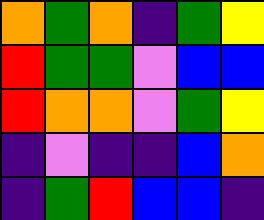[["orange", "green", "orange", "indigo", "green", "yellow"], ["red", "green", "green", "violet", "blue", "blue"], ["red", "orange", "orange", "violet", "green", "yellow"], ["indigo", "violet", "indigo", "indigo", "blue", "orange"], ["indigo", "green", "red", "blue", "blue", "indigo"]]